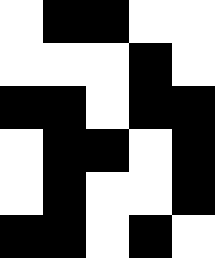[["white", "black", "black", "white", "white"], ["white", "white", "white", "black", "white"], ["black", "black", "white", "black", "black"], ["white", "black", "black", "white", "black"], ["white", "black", "white", "white", "black"], ["black", "black", "white", "black", "white"]]